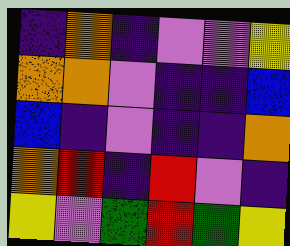[["indigo", "orange", "indigo", "violet", "violet", "yellow"], ["orange", "orange", "violet", "indigo", "indigo", "blue"], ["blue", "indigo", "violet", "indigo", "indigo", "orange"], ["orange", "red", "indigo", "red", "violet", "indigo"], ["yellow", "violet", "green", "red", "green", "yellow"]]